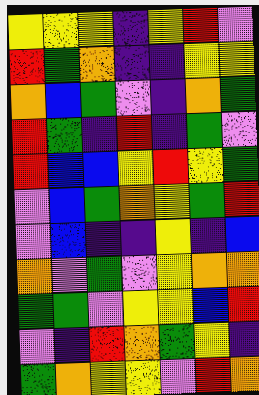[["yellow", "yellow", "yellow", "indigo", "yellow", "red", "violet"], ["red", "green", "orange", "indigo", "indigo", "yellow", "yellow"], ["orange", "blue", "green", "violet", "indigo", "orange", "green"], ["red", "green", "indigo", "red", "indigo", "green", "violet"], ["red", "blue", "blue", "yellow", "red", "yellow", "green"], ["violet", "blue", "green", "orange", "yellow", "green", "red"], ["violet", "blue", "indigo", "indigo", "yellow", "indigo", "blue"], ["orange", "violet", "green", "violet", "yellow", "orange", "orange"], ["green", "green", "violet", "yellow", "yellow", "blue", "red"], ["violet", "indigo", "red", "orange", "green", "yellow", "indigo"], ["green", "orange", "yellow", "yellow", "violet", "red", "orange"]]